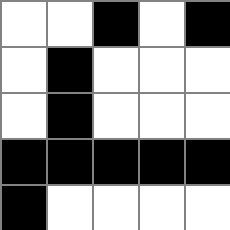[["white", "white", "black", "white", "black"], ["white", "black", "white", "white", "white"], ["white", "black", "white", "white", "white"], ["black", "black", "black", "black", "black"], ["black", "white", "white", "white", "white"]]